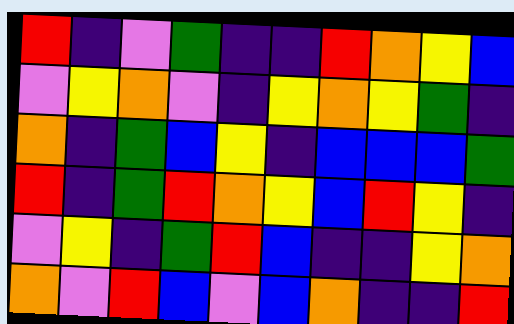[["red", "indigo", "violet", "green", "indigo", "indigo", "red", "orange", "yellow", "blue"], ["violet", "yellow", "orange", "violet", "indigo", "yellow", "orange", "yellow", "green", "indigo"], ["orange", "indigo", "green", "blue", "yellow", "indigo", "blue", "blue", "blue", "green"], ["red", "indigo", "green", "red", "orange", "yellow", "blue", "red", "yellow", "indigo"], ["violet", "yellow", "indigo", "green", "red", "blue", "indigo", "indigo", "yellow", "orange"], ["orange", "violet", "red", "blue", "violet", "blue", "orange", "indigo", "indigo", "red"]]